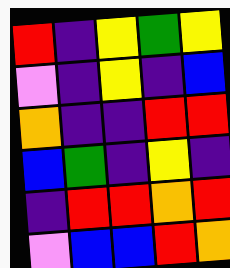[["red", "indigo", "yellow", "green", "yellow"], ["violet", "indigo", "yellow", "indigo", "blue"], ["orange", "indigo", "indigo", "red", "red"], ["blue", "green", "indigo", "yellow", "indigo"], ["indigo", "red", "red", "orange", "red"], ["violet", "blue", "blue", "red", "orange"]]